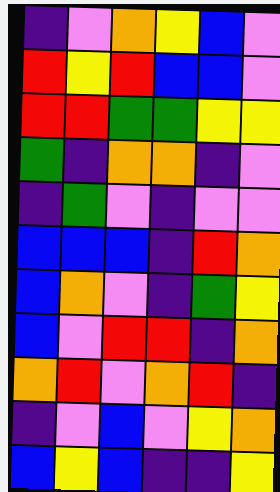[["indigo", "violet", "orange", "yellow", "blue", "violet"], ["red", "yellow", "red", "blue", "blue", "violet"], ["red", "red", "green", "green", "yellow", "yellow"], ["green", "indigo", "orange", "orange", "indigo", "violet"], ["indigo", "green", "violet", "indigo", "violet", "violet"], ["blue", "blue", "blue", "indigo", "red", "orange"], ["blue", "orange", "violet", "indigo", "green", "yellow"], ["blue", "violet", "red", "red", "indigo", "orange"], ["orange", "red", "violet", "orange", "red", "indigo"], ["indigo", "violet", "blue", "violet", "yellow", "orange"], ["blue", "yellow", "blue", "indigo", "indigo", "yellow"]]